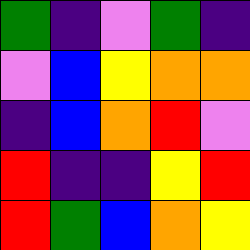[["green", "indigo", "violet", "green", "indigo"], ["violet", "blue", "yellow", "orange", "orange"], ["indigo", "blue", "orange", "red", "violet"], ["red", "indigo", "indigo", "yellow", "red"], ["red", "green", "blue", "orange", "yellow"]]